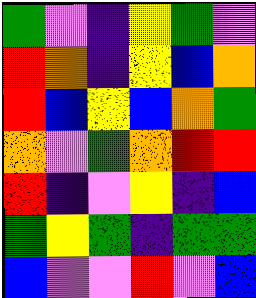[["green", "violet", "indigo", "yellow", "green", "violet"], ["red", "orange", "indigo", "yellow", "blue", "orange"], ["red", "blue", "yellow", "blue", "orange", "green"], ["orange", "violet", "green", "orange", "red", "red"], ["red", "indigo", "violet", "yellow", "indigo", "blue"], ["green", "yellow", "green", "indigo", "green", "green"], ["blue", "violet", "violet", "red", "violet", "blue"]]